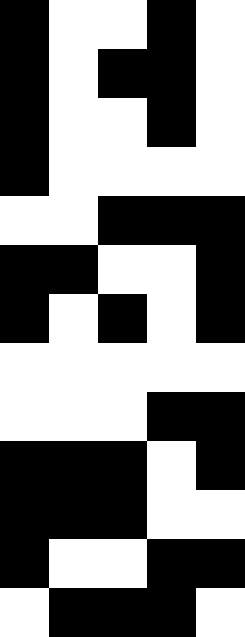[["black", "white", "white", "black", "white"], ["black", "white", "black", "black", "white"], ["black", "white", "white", "black", "white"], ["black", "white", "white", "white", "white"], ["white", "white", "black", "black", "black"], ["black", "black", "white", "white", "black"], ["black", "white", "black", "white", "black"], ["white", "white", "white", "white", "white"], ["white", "white", "white", "black", "black"], ["black", "black", "black", "white", "black"], ["black", "black", "black", "white", "white"], ["black", "white", "white", "black", "black"], ["white", "black", "black", "black", "white"]]